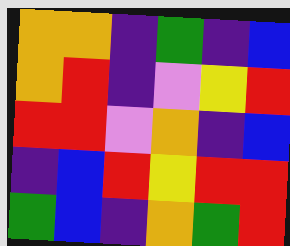[["orange", "orange", "indigo", "green", "indigo", "blue"], ["orange", "red", "indigo", "violet", "yellow", "red"], ["red", "red", "violet", "orange", "indigo", "blue"], ["indigo", "blue", "red", "yellow", "red", "red"], ["green", "blue", "indigo", "orange", "green", "red"]]